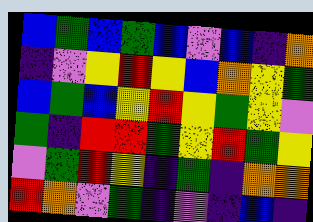[["blue", "green", "blue", "green", "blue", "violet", "blue", "indigo", "orange"], ["indigo", "violet", "yellow", "red", "yellow", "blue", "orange", "yellow", "green"], ["blue", "green", "blue", "yellow", "red", "yellow", "green", "yellow", "violet"], ["green", "indigo", "red", "red", "green", "yellow", "red", "green", "yellow"], ["violet", "green", "red", "yellow", "indigo", "green", "indigo", "orange", "orange"], ["red", "orange", "violet", "green", "indigo", "violet", "indigo", "blue", "indigo"]]